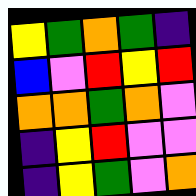[["yellow", "green", "orange", "green", "indigo"], ["blue", "violet", "red", "yellow", "red"], ["orange", "orange", "green", "orange", "violet"], ["indigo", "yellow", "red", "violet", "violet"], ["indigo", "yellow", "green", "violet", "orange"]]